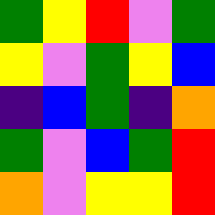[["green", "yellow", "red", "violet", "green"], ["yellow", "violet", "green", "yellow", "blue"], ["indigo", "blue", "green", "indigo", "orange"], ["green", "violet", "blue", "green", "red"], ["orange", "violet", "yellow", "yellow", "red"]]